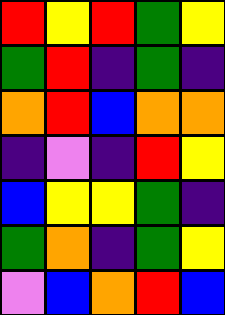[["red", "yellow", "red", "green", "yellow"], ["green", "red", "indigo", "green", "indigo"], ["orange", "red", "blue", "orange", "orange"], ["indigo", "violet", "indigo", "red", "yellow"], ["blue", "yellow", "yellow", "green", "indigo"], ["green", "orange", "indigo", "green", "yellow"], ["violet", "blue", "orange", "red", "blue"]]